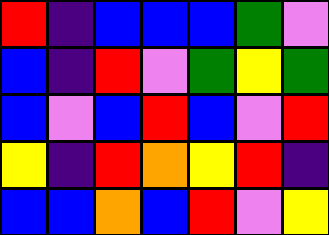[["red", "indigo", "blue", "blue", "blue", "green", "violet"], ["blue", "indigo", "red", "violet", "green", "yellow", "green"], ["blue", "violet", "blue", "red", "blue", "violet", "red"], ["yellow", "indigo", "red", "orange", "yellow", "red", "indigo"], ["blue", "blue", "orange", "blue", "red", "violet", "yellow"]]